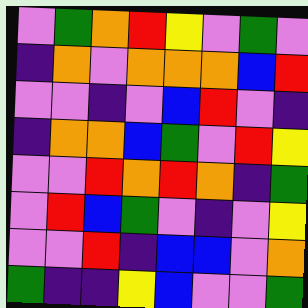[["violet", "green", "orange", "red", "yellow", "violet", "green", "violet"], ["indigo", "orange", "violet", "orange", "orange", "orange", "blue", "red"], ["violet", "violet", "indigo", "violet", "blue", "red", "violet", "indigo"], ["indigo", "orange", "orange", "blue", "green", "violet", "red", "yellow"], ["violet", "violet", "red", "orange", "red", "orange", "indigo", "green"], ["violet", "red", "blue", "green", "violet", "indigo", "violet", "yellow"], ["violet", "violet", "red", "indigo", "blue", "blue", "violet", "orange"], ["green", "indigo", "indigo", "yellow", "blue", "violet", "violet", "green"]]